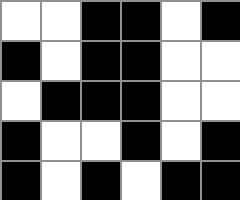[["white", "white", "black", "black", "white", "black"], ["black", "white", "black", "black", "white", "white"], ["white", "black", "black", "black", "white", "white"], ["black", "white", "white", "black", "white", "black"], ["black", "white", "black", "white", "black", "black"]]